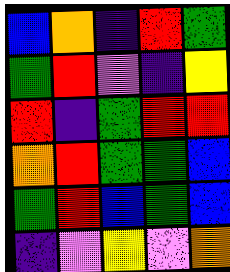[["blue", "orange", "indigo", "red", "green"], ["green", "red", "violet", "indigo", "yellow"], ["red", "indigo", "green", "red", "red"], ["orange", "red", "green", "green", "blue"], ["green", "red", "blue", "green", "blue"], ["indigo", "violet", "yellow", "violet", "orange"]]